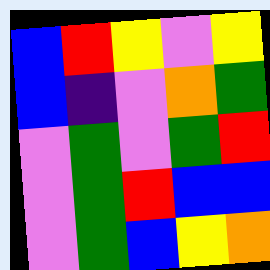[["blue", "red", "yellow", "violet", "yellow"], ["blue", "indigo", "violet", "orange", "green"], ["violet", "green", "violet", "green", "red"], ["violet", "green", "red", "blue", "blue"], ["violet", "green", "blue", "yellow", "orange"]]